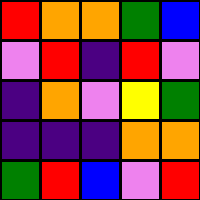[["red", "orange", "orange", "green", "blue"], ["violet", "red", "indigo", "red", "violet"], ["indigo", "orange", "violet", "yellow", "green"], ["indigo", "indigo", "indigo", "orange", "orange"], ["green", "red", "blue", "violet", "red"]]